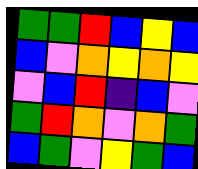[["green", "green", "red", "blue", "yellow", "blue"], ["blue", "violet", "orange", "yellow", "orange", "yellow"], ["violet", "blue", "red", "indigo", "blue", "violet"], ["green", "red", "orange", "violet", "orange", "green"], ["blue", "green", "violet", "yellow", "green", "blue"]]